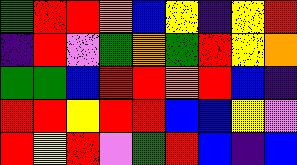[["green", "red", "red", "orange", "blue", "yellow", "indigo", "yellow", "red"], ["indigo", "red", "violet", "green", "orange", "green", "red", "yellow", "orange"], ["green", "green", "blue", "red", "red", "orange", "red", "blue", "indigo"], ["red", "red", "yellow", "red", "red", "blue", "blue", "yellow", "violet"], ["red", "yellow", "red", "violet", "green", "red", "blue", "indigo", "blue"]]